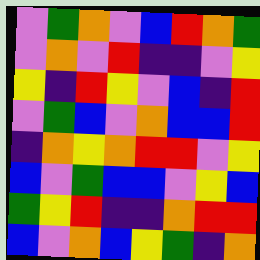[["violet", "green", "orange", "violet", "blue", "red", "orange", "green"], ["violet", "orange", "violet", "red", "indigo", "indigo", "violet", "yellow"], ["yellow", "indigo", "red", "yellow", "violet", "blue", "indigo", "red"], ["violet", "green", "blue", "violet", "orange", "blue", "blue", "red"], ["indigo", "orange", "yellow", "orange", "red", "red", "violet", "yellow"], ["blue", "violet", "green", "blue", "blue", "violet", "yellow", "blue"], ["green", "yellow", "red", "indigo", "indigo", "orange", "red", "red"], ["blue", "violet", "orange", "blue", "yellow", "green", "indigo", "orange"]]